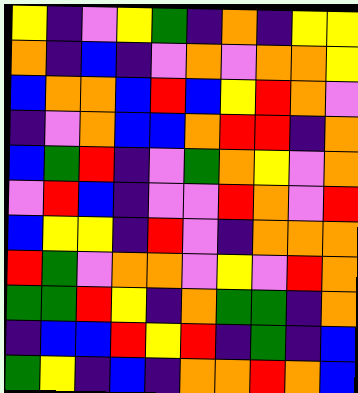[["yellow", "indigo", "violet", "yellow", "green", "indigo", "orange", "indigo", "yellow", "yellow"], ["orange", "indigo", "blue", "indigo", "violet", "orange", "violet", "orange", "orange", "yellow"], ["blue", "orange", "orange", "blue", "red", "blue", "yellow", "red", "orange", "violet"], ["indigo", "violet", "orange", "blue", "blue", "orange", "red", "red", "indigo", "orange"], ["blue", "green", "red", "indigo", "violet", "green", "orange", "yellow", "violet", "orange"], ["violet", "red", "blue", "indigo", "violet", "violet", "red", "orange", "violet", "red"], ["blue", "yellow", "yellow", "indigo", "red", "violet", "indigo", "orange", "orange", "orange"], ["red", "green", "violet", "orange", "orange", "violet", "yellow", "violet", "red", "orange"], ["green", "green", "red", "yellow", "indigo", "orange", "green", "green", "indigo", "orange"], ["indigo", "blue", "blue", "red", "yellow", "red", "indigo", "green", "indigo", "blue"], ["green", "yellow", "indigo", "blue", "indigo", "orange", "orange", "red", "orange", "blue"]]